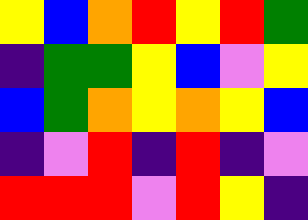[["yellow", "blue", "orange", "red", "yellow", "red", "green"], ["indigo", "green", "green", "yellow", "blue", "violet", "yellow"], ["blue", "green", "orange", "yellow", "orange", "yellow", "blue"], ["indigo", "violet", "red", "indigo", "red", "indigo", "violet"], ["red", "red", "red", "violet", "red", "yellow", "indigo"]]